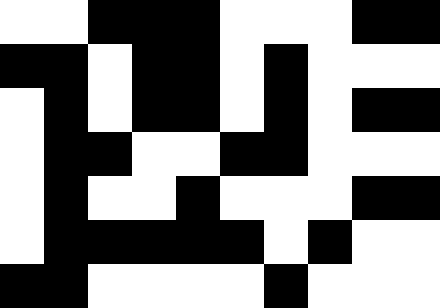[["white", "white", "black", "black", "black", "white", "white", "white", "black", "black"], ["black", "black", "white", "black", "black", "white", "black", "white", "white", "white"], ["white", "black", "white", "black", "black", "white", "black", "white", "black", "black"], ["white", "black", "black", "white", "white", "black", "black", "white", "white", "white"], ["white", "black", "white", "white", "black", "white", "white", "white", "black", "black"], ["white", "black", "black", "black", "black", "black", "white", "black", "white", "white"], ["black", "black", "white", "white", "white", "white", "black", "white", "white", "white"]]